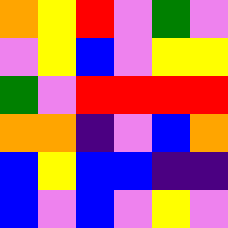[["orange", "yellow", "red", "violet", "green", "violet"], ["violet", "yellow", "blue", "violet", "yellow", "yellow"], ["green", "violet", "red", "red", "red", "red"], ["orange", "orange", "indigo", "violet", "blue", "orange"], ["blue", "yellow", "blue", "blue", "indigo", "indigo"], ["blue", "violet", "blue", "violet", "yellow", "violet"]]